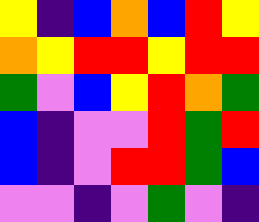[["yellow", "indigo", "blue", "orange", "blue", "red", "yellow"], ["orange", "yellow", "red", "red", "yellow", "red", "red"], ["green", "violet", "blue", "yellow", "red", "orange", "green"], ["blue", "indigo", "violet", "violet", "red", "green", "red"], ["blue", "indigo", "violet", "red", "red", "green", "blue"], ["violet", "violet", "indigo", "violet", "green", "violet", "indigo"]]